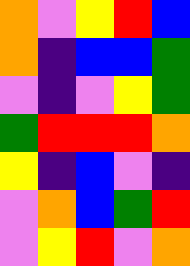[["orange", "violet", "yellow", "red", "blue"], ["orange", "indigo", "blue", "blue", "green"], ["violet", "indigo", "violet", "yellow", "green"], ["green", "red", "red", "red", "orange"], ["yellow", "indigo", "blue", "violet", "indigo"], ["violet", "orange", "blue", "green", "red"], ["violet", "yellow", "red", "violet", "orange"]]